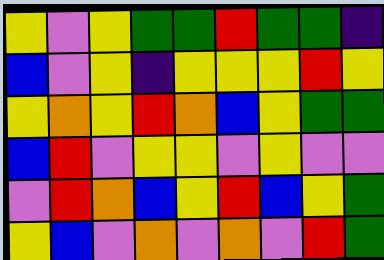[["yellow", "violet", "yellow", "green", "green", "red", "green", "green", "indigo"], ["blue", "violet", "yellow", "indigo", "yellow", "yellow", "yellow", "red", "yellow"], ["yellow", "orange", "yellow", "red", "orange", "blue", "yellow", "green", "green"], ["blue", "red", "violet", "yellow", "yellow", "violet", "yellow", "violet", "violet"], ["violet", "red", "orange", "blue", "yellow", "red", "blue", "yellow", "green"], ["yellow", "blue", "violet", "orange", "violet", "orange", "violet", "red", "green"]]